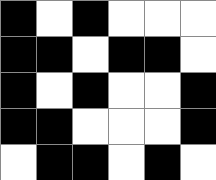[["black", "white", "black", "white", "white", "white"], ["black", "black", "white", "black", "black", "white"], ["black", "white", "black", "white", "white", "black"], ["black", "black", "white", "white", "white", "black"], ["white", "black", "black", "white", "black", "white"]]